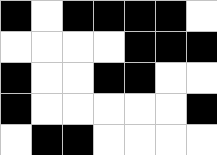[["black", "white", "black", "black", "black", "black", "white"], ["white", "white", "white", "white", "black", "black", "black"], ["black", "white", "white", "black", "black", "white", "white"], ["black", "white", "white", "white", "white", "white", "black"], ["white", "black", "black", "white", "white", "white", "white"]]